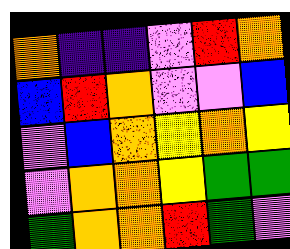[["orange", "indigo", "indigo", "violet", "red", "orange"], ["blue", "red", "orange", "violet", "violet", "blue"], ["violet", "blue", "orange", "yellow", "orange", "yellow"], ["violet", "orange", "orange", "yellow", "green", "green"], ["green", "orange", "orange", "red", "green", "violet"]]